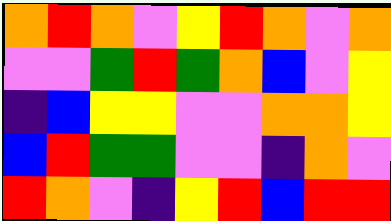[["orange", "red", "orange", "violet", "yellow", "red", "orange", "violet", "orange"], ["violet", "violet", "green", "red", "green", "orange", "blue", "violet", "yellow"], ["indigo", "blue", "yellow", "yellow", "violet", "violet", "orange", "orange", "yellow"], ["blue", "red", "green", "green", "violet", "violet", "indigo", "orange", "violet"], ["red", "orange", "violet", "indigo", "yellow", "red", "blue", "red", "red"]]